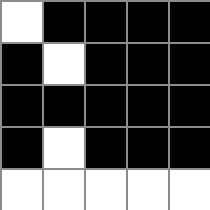[["white", "black", "black", "black", "black"], ["black", "white", "black", "black", "black"], ["black", "black", "black", "black", "black"], ["black", "white", "black", "black", "black"], ["white", "white", "white", "white", "white"]]